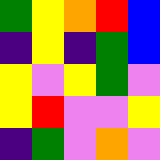[["green", "yellow", "orange", "red", "blue"], ["indigo", "yellow", "indigo", "green", "blue"], ["yellow", "violet", "yellow", "green", "violet"], ["yellow", "red", "violet", "violet", "yellow"], ["indigo", "green", "violet", "orange", "violet"]]